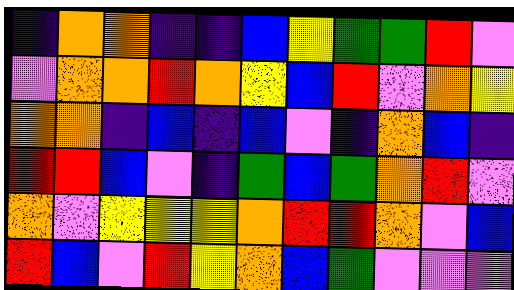[["indigo", "orange", "orange", "indigo", "indigo", "blue", "yellow", "green", "green", "red", "violet"], ["violet", "orange", "orange", "red", "orange", "yellow", "blue", "red", "violet", "orange", "yellow"], ["orange", "orange", "indigo", "blue", "indigo", "blue", "violet", "indigo", "orange", "blue", "indigo"], ["red", "red", "blue", "violet", "indigo", "green", "blue", "green", "orange", "red", "violet"], ["orange", "violet", "yellow", "yellow", "yellow", "orange", "red", "red", "orange", "violet", "blue"], ["red", "blue", "violet", "red", "yellow", "orange", "blue", "green", "violet", "violet", "violet"]]